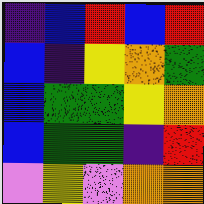[["indigo", "blue", "red", "blue", "red"], ["blue", "indigo", "yellow", "orange", "green"], ["blue", "green", "green", "yellow", "orange"], ["blue", "green", "green", "indigo", "red"], ["violet", "yellow", "violet", "orange", "orange"]]